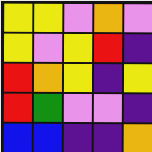[["yellow", "yellow", "violet", "orange", "violet"], ["yellow", "violet", "yellow", "red", "indigo"], ["red", "orange", "yellow", "indigo", "yellow"], ["red", "green", "violet", "violet", "indigo"], ["blue", "blue", "indigo", "indigo", "orange"]]